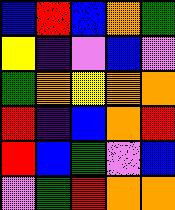[["blue", "red", "blue", "orange", "green"], ["yellow", "indigo", "violet", "blue", "violet"], ["green", "orange", "yellow", "orange", "orange"], ["red", "indigo", "blue", "orange", "red"], ["red", "blue", "green", "violet", "blue"], ["violet", "green", "red", "orange", "orange"]]